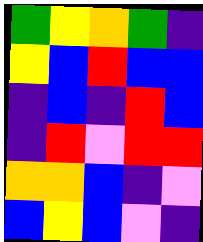[["green", "yellow", "orange", "green", "indigo"], ["yellow", "blue", "red", "blue", "blue"], ["indigo", "blue", "indigo", "red", "blue"], ["indigo", "red", "violet", "red", "red"], ["orange", "orange", "blue", "indigo", "violet"], ["blue", "yellow", "blue", "violet", "indigo"]]